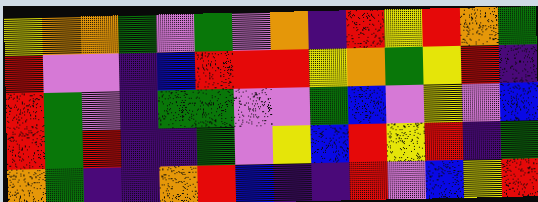[["yellow", "orange", "orange", "green", "violet", "green", "violet", "orange", "indigo", "red", "yellow", "red", "orange", "green"], ["red", "violet", "violet", "indigo", "blue", "red", "red", "red", "yellow", "orange", "green", "yellow", "red", "indigo"], ["red", "green", "violet", "indigo", "green", "green", "violet", "violet", "green", "blue", "violet", "yellow", "violet", "blue"], ["red", "green", "red", "indigo", "indigo", "green", "violet", "yellow", "blue", "red", "yellow", "red", "indigo", "green"], ["orange", "green", "indigo", "indigo", "orange", "red", "blue", "indigo", "indigo", "red", "violet", "blue", "yellow", "red"]]